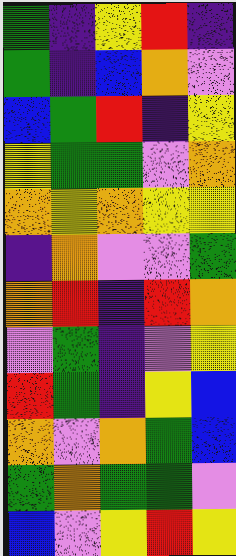[["green", "indigo", "yellow", "red", "indigo"], ["green", "indigo", "blue", "orange", "violet"], ["blue", "green", "red", "indigo", "yellow"], ["yellow", "green", "green", "violet", "orange"], ["orange", "yellow", "orange", "yellow", "yellow"], ["indigo", "orange", "violet", "violet", "green"], ["orange", "red", "indigo", "red", "orange"], ["violet", "green", "indigo", "violet", "yellow"], ["red", "green", "indigo", "yellow", "blue"], ["orange", "violet", "orange", "green", "blue"], ["green", "orange", "green", "green", "violet"], ["blue", "violet", "yellow", "red", "yellow"]]